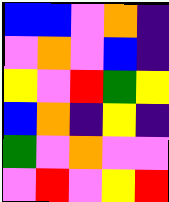[["blue", "blue", "violet", "orange", "indigo"], ["violet", "orange", "violet", "blue", "indigo"], ["yellow", "violet", "red", "green", "yellow"], ["blue", "orange", "indigo", "yellow", "indigo"], ["green", "violet", "orange", "violet", "violet"], ["violet", "red", "violet", "yellow", "red"]]